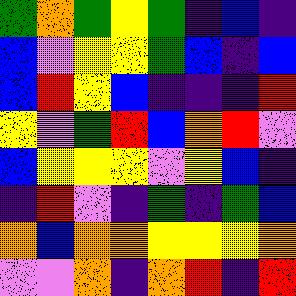[["green", "orange", "green", "yellow", "green", "indigo", "blue", "indigo"], ["blue", "violet", "yellow", "yellow", "green", "blue", "indigo", "blue"], ["blue", "red", "yellow", "blue", "indigo", "indigo", "indigo", "red"], ["yellow", "violet", "green", "red", "blue", "orange", "red", "violet"], ["blue", "yellow", "yellow", "yellow", "violet", "yellow", "blue", "indigo"], ["indigo", "red", "violet", "indigo", "green", "indigo", "green", "blue"], ["orange", "blue", "orange", "orange", "yellow", "yellow", "yellow", "orange"], ["violet", "violet", "orange", "indigo", "orange", "red", "indigo", "red"]]